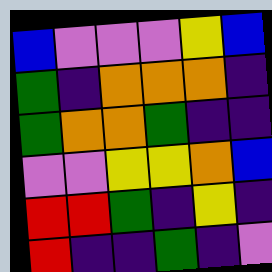[["blue", "violet", "violet", "violet", "yellow", "blue"], ["green", "indigo", "orange", "orange", "orange", "indigo"], ["green", "orange", "orange", "green", "indigo", "indigo"], ["violet", "violet", "yellow", "yellow", "orange", "blue"], ["red", "red", "green", "indigo", "yellow", "indigo"], ["red", "indigo", "indigo", "green", "indigo", "violet"]]